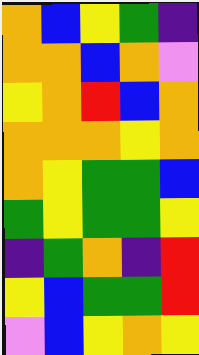[["orange", "blue", "yellow", "green", "indigo"], ["orange", "orange", "blue", "orange", "violet"], ["yellow", "orange", "red", "blue", "orange"], ["orange", "orange", "orange", "yellow", "orange"], ["orange", "yellow", "green", "green", "blue"], ["green", "yellow", "green", "green", "yellow"], ["indigo", "green", "orange", "indigo", "red"], ["yellow", "blue", "green", "green", "red"], ["violet", "blue", "yellow", "orange", "yellow"]]